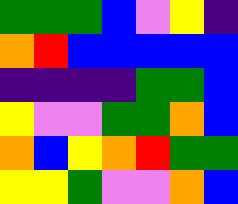[["green", "green", "green", "blue", "violet", "yellow", "indigo"], ["orange", "red", "blue", "blue", "blue", "blue", "blue"], ["indigo", "indigo", "indigo", "indigo", "green", "green", "blue"], ["yellow", "violet", "violet", "green", "green", "orange", "blue"], ["orange", "blue", "yellow", "orange", "red", "green", "green"], ["yellow", "yellow", "green", "violet", "violet", "orange", "blue"]]